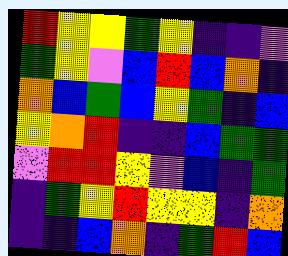[["red", "yellow", "yellow", "green", "yellow", "indigo", "indigo", "violet"], ["green", "yellow", "violet", "blue", "red", "blue", "orange", "indigo"], ["orange", "blue", "green", "blue", "yellow", "green", "indigo", "blue"], ["yellow", "orange", "red", "indigo", "indigo", "blue", "green", "green"], ["violet", "red", "red", "yellow", "violet", "blue", "indigo", "green"], ["indigo", "green", "yellow", "red", "yellow", "yellow", "indigo", "orange"], ["indigo", "indigo", "blue", "orange", "indigo", "green", "red", "blue"]]